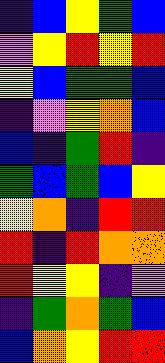[["indigo", "blue", "yellow", "green", "blue"], ["violet", "yellow", "red", "yellow", "red"], ["yellow", "blue", "green", "green", "blue"], ["indigo", "violet", "yellow", "orange", "blue"], ["blue", "indigo", "green", "red", "indigo"], ["green", "blue", "green", "blue", "yellow"], ["yellow", "orange", "indigo", "red", "red"], ["red", "indigo", "red", "orange", "orange"], ["red", "yellow", "yellow", "indigo", "violet"], ["indigo", "green", "orange", "green", "blue"], ["blue", "orange", "yellow", "red", "red"]]